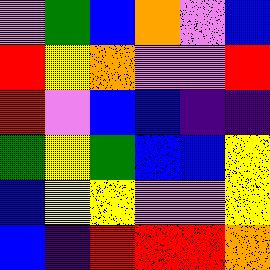[["violet", "green", "blue", "orange", "violet", "blue"], ["red", "yellow", "orange", "violet", "violet", "red"], ["red", "violet", "blue", "blue", "indigo", "indigo"], ["green", "yellow", "green", "blue", "blue", "yellow"], ["blue", "yellow", "yellow", "violet", "violet", "yellow"], ["blue", "indigo", "red", "red", "red", "orange"]]